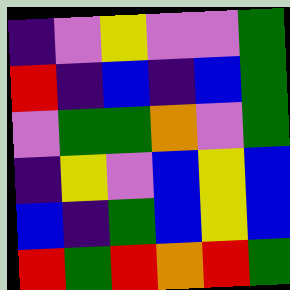[["indigo", "violet", "yellow", "violet", "violet", "green"], ["red", "indigo", "blue", "indigo", "blue", "green"], ["violet", "green", "green", "orange", "violet", "green"], ["indigo", "yellow", "violet", "blue", "yellow", "blue"], ["blue", "indigo", "green", "blue", "yellow", "blue"], ["red", "green", "red", "orange", "red", "green"]]